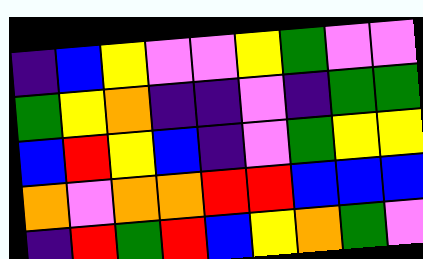[["indigo", "blue", "yellow", "violet", "violet", "yellow", "green", "violet", "violet"], ["green", "yellow", "orange", "indigo", "indigo", "violet", "indigo", "green", "green"], ["blue", "red", "yellow", "blue", "indigo", "violet", "green", "yellow", "yellow"], ["orange", "violet", "orange", "orange", "red", "red", "blue", "blue", "blue"], ["indigo", "red", "green", "red", "blue", "yellow", "orange", "green", "violet"]]